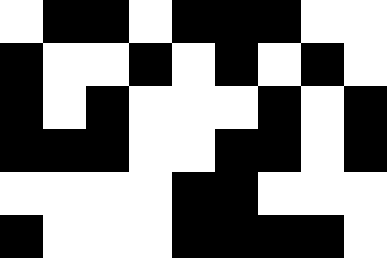[["white", "black", "black", "white", "black", "black", "black", "white", "white"], ["black", "white", "white", "black", "white", "black", "white", "black", "white"], ["black", "white", "black", "white", "white", "white", "black", "white", "black"], ["black", "black", "black", "white", "white", "black", "black", "white", "black"], ["white", "white", "white", "white", "black", "black", "white", "white", "white"], ["black", "white", "white", "white", "black", "black", "black", "black", "white"]]